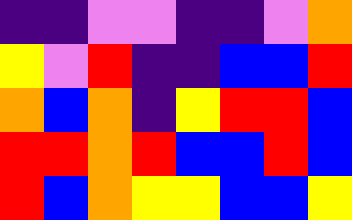[["indigo", "indigo", "violet", "violet", "indigo", "indigo", "violet", "orange"], ["yellow", "violet", "red", "indigo", "indigo", "blue", "blue", "red"], ["orange", "blue", "orange", "indigo", "yellow", "red", "red", "blue"], ["red", "red", "orange", "red", "blue", "blue", "red", "blue"], ["red", "blue", "orange", "yellow", "yellow", "blue", "blue", "yellow"]]